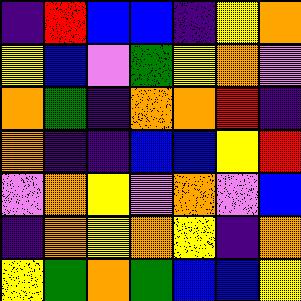[["indigo", "red", "blue", "blue", "indigo", "yellow", "orange"], ["yellow", "blue", "violet", "green", "yellow", "orange", "violet"], ["orange", "green", "indigo", "orange", "orange", "red", "indigo"], ["orange", "indigo", "indigo", "blue", "blue", "yellow", "red"], ["violet", "orange", "yellow", "violet", "orange", "violet", "blue"], ["indigo", "orange", "yellow", "orange", "yellow", "indigo", "orange"], ["yellow", "green", "orange", "green", "blue", "blue", "yellow"]]